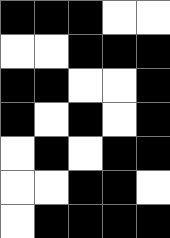[["black", "black", "black", "white", "white"], ["white", "white", "black", "black", "black"], ["black", "black", "white", "white", "black"], ["black", "white", "black", "white", "black"], ["white", "black", "white", "black", "black"], ["white", "white", "black", "black", "white"], ["white", "black", "black", "black", "black"]]